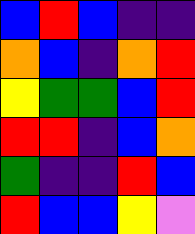[["blue", "red", "blue", "indigo", "indigo"], ["orange", "blue", "indigo", "orange", "red"], ["yellow", "green", "green", "blue", "red"], ["red", "red", "indigo", "blue", "orange"], ["green", "indigo", "indigo", "red", "blue"], ["red", "blue", "blue", "yellow", "violet"]]